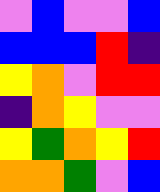[["violet", "blue", "violet", "violet", "blue"], ["blue", "blue", "blue", "red", "indigo"], ["yellow", "orange", "violet", "red", "red"], ["indigo", "orange", "yellow", "violet", "violet"], ["yellow", "green", "orange", "yellow", "red"], ["orange", "orange", "green", "violet", "blue"]]